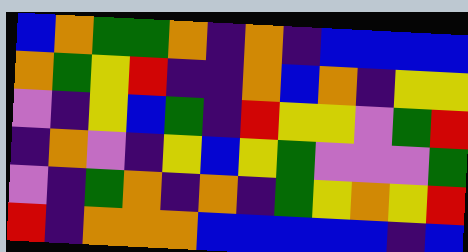[["blue", "orange", "green", "green", "orange", "indigo", "orange", "indigo", "blue", "blue", "blue", "blue"], ["orange", "green", "yellow", "red", "indigo", "indigo", "orange", "blue", "orange", "indigo", "yellow", "yellow"], ["violet", "indigo", "yellow", "blue", "green", "indigo", "red", "yellow", "yellow", "violet", "green", "red"], ["indigo", "orange", "violet", "indigo", "yellow", "blue", "yellow", "green", "violet", "violet", "violet", "green"], ["violet", "indigo", "green", "orange", "indigo", "orange", "indigo", "green", "yellow", "orange", "yellow", "red"], ["red", "indigo", "orange", "orange", "orange", "blue", "blue", "blue", "blue", "blue", "indigo", "blue"]]